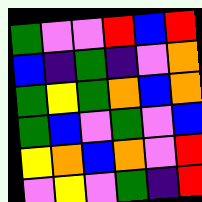[["green", "violet", "violet", "red", "blue", "red"], ["blue", "indigo", "green", "indigo", "violet", "orange"], ["green", "yellow", "green", "orange", "blue", "orange"], ["green", "blue", "violet", "green", "violet", "blue"], ["yellow", "orange", "blue", "orange", "violet", "red"], ["violet", "yellow", "violet", "green", "indigo", "red"]]